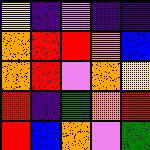[["yellow", "indigo", "violet", "indigo", "indigo"], ["orange", "red", "red", "orange", "blue"], ["orange", "red", "violet", "orange", "yellow"], ["red", "indigo", "green", "orange", "red"], ["red", "blue", "orange", "violet", "green"]]